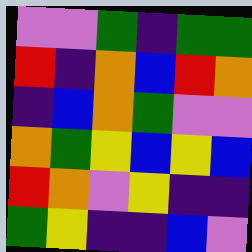[["violet", "violet", "green", "indigo", "green", "green"], ["red", "indigo", "orange", "blue", "red", "orange"], ["indigo", "blue", "orange", "green", "violet", "violet"], ["orange", "green", "yellow", "blue", "yellow", "blue"], ["red", "orange", "violet", "yellow", "indigo", "indigo"], ["green", "yellow", "indigo", "indigo", "blue", "violet"]]